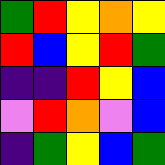[["green", "red", "yellow", "orange", "yellow"], ["red", "blue", "yellow", "red", "green"], ["indigo", "indigo", "red", "yellow", "blue"], ["violet", "red", "orange", "violet", "blue"], ["indigo", "green", "yellow", "blue", "green"]]